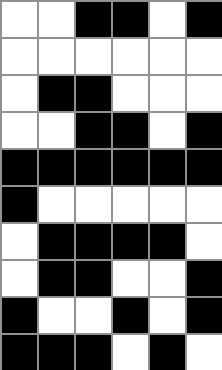[["white", "white", "black", "black", "white", "black"], ["white", "white", "white", "white", "white", "white"], ["white", "black", "black", "white", "white", "white"], ["white", "white", "black", "black", "white", "black"], ["black", "black", "black", "black", "black", "black"], ["black", "white", "white", "white", "white", "white"], ["white", "black", "black", "black", "black", "white"], ["white", "black", "black", "white", "white", "black"], ["black", "white", "white", "black", "white", "black"], ["black", "black", "black", "white", "black", "white"]]